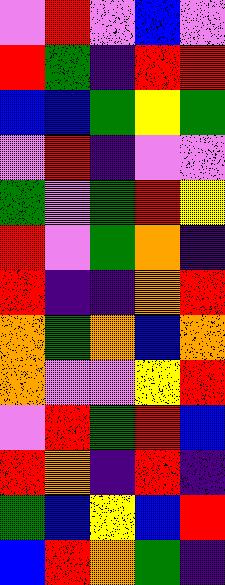[["violet", "red", "violet", "blue", "violet"], ["red", "green", "indigo", "red", "red"], ["blue", "blue", "green", "yellow", "green"], ["violet", "red", "indigo", "violet", "violet"], ["green", "violet", "green", "red", "yellow"], ["red", "violet", "green", "orange", "indigo"], ["red", "indigo", "indigo", "orange", "red"], ["orange", "green", "orange", "blue", "orange"], ["orange", "violet", "violet", "yellow", "red"], ["violet", "red", "green", "red", "blue"], ["red", "orange", "indigo", "red", "indigo"], ["green", "blue", "yellow", "blue", "red"], ["blue", "red", "orange", "green", "indigo"]]